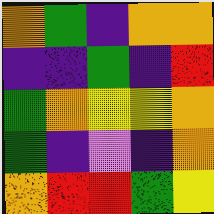[["orange", "green", "indigo", "orange", "orange"], ["indigo", "indigo", "green", "indigo", "red"], ["green", "orange", "yellow", "yellow", "orange"], ["green", "indigo", "violet", "indigo", "orange"], ["orange", "red", "red", "green", "yellow"]]